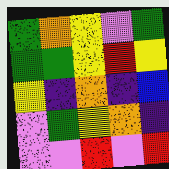[["green", "orange", "yellow", "violet", "green"], ["green", "green", "yellow", "red", "yellow"], ["yellow", "indigo", "orange", "indigo", "blue"], ["violet", "green", "yellow", "orange", "indigo"], ["violet", "violet", "red", "violet", "red"]]